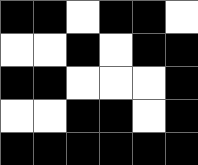[["black", "black", "white", "black", "black", "white"], ["white", "white", "black", "white", "black", "black"], ["black", "black", "white", "white", "white", "black"], ["white", "white", "black", "black", "white", "black"], ["black", "black", "black", "black", "black", "black"]]